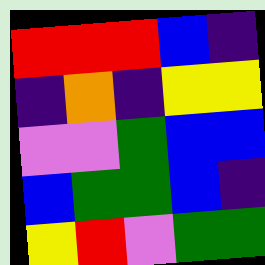[["red", "red", "red", "blue", "indigo"], ["indigo", "orange", "indigo", "yellow", "yellow"], ["violet", "violet", "green", "blue", "blue"], ["blue", "green", "green", "blue", "indigo"], ["yellow", "red", "violet", "green", "green"]]